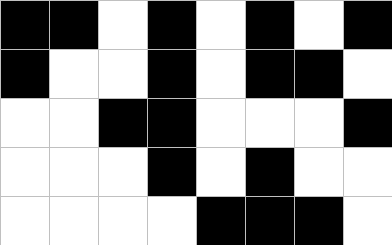[["black", "black", "white", "black", "white", "black", "white", "black"], ["black", "white", "white", "black", "white", "black", "black", "white"], ["white", "white", "black", "black", "white", "white", "white", "black"], ["white", "white", "white", "black", "white", "black", "white", "white"], ["white", "white", "white", "white", "black", "black", "black", "white"]]